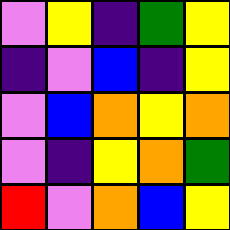[["violet", "yellow", "indigo", "green", "yellow"], ["indigo", "violet", "blue", "indigo", "yellow"], ["violet", "blue", "orange", "yellow", "orange"], ["violet", "indigo", "yellow", "orange", "green"], ["red", "violet", "orange", "blue", "yellow"]]